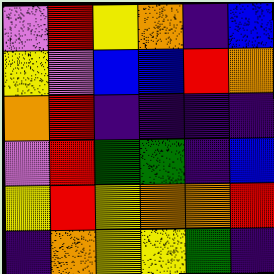[["violet", "red", "yellow", "orange", "indigo", "blue"], ["yellow", "violet", "blue", "blue", "red", "orange"], ["orange", "red", "indigo", "indigo", "indigo", "indigo"], ["violet", "red", "green", "green", "indigo", "blue"], ["yellow", "red", "yellow", "orange", "orange", "red"], ["indigo", "orange", "yellow", "yellow", "green", "indigo"]]